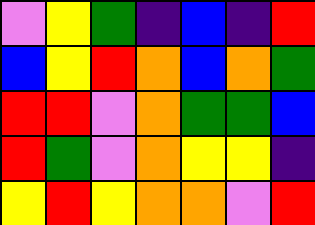[["violet", "yellow", "green", "indigo", "blue", "indigo", "red"], ["blue", "yellow", "red", "orange", "blue", "orange", "green"], ["red", "red", "violet", "orange", "green", "green", "blue"], ["red", "green", "violet", "orange", "yellow", "yellow", "indigo"], ["yellow", "red", "yellow", "orange", "orange", "violet", "red"]]